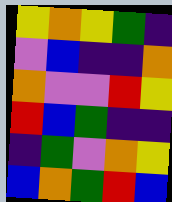[["yellow", "orange", "yellow", "green", "indigo"], ["violet", "blue", "indigo", "indigo", "orange"], ["orange", "violet", "violet", "red", "yellow"], ["red", "blue", "green", "indigo", "indigo"], ["indigo", "green", "violet", "orange", "yellow"], ["blue", "orange", "green", "red", "blue"]]